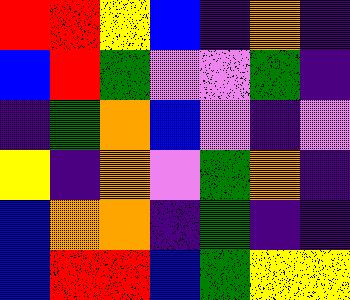[["red", "red", "yellow", "blue", "indigo", "orange", "indigo"], ["blue", "red", "green", "violet", "violet", "green", "indigo"], ["indigo", "green", "orange", "blue", "violet", "indigo", "violet"], ["yellow", "indigo", "orange", "violet", "green", "orange", "indigo"], ["blue", "orange", "orange", "indigo", "green", "indigo", "indigo"], ["blue", "red", "red", "blue", "green", "yellow", "yellow"]]